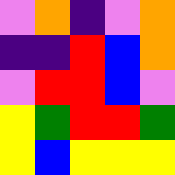[["violet", "orange", "indigo", "violet", "orange"], ["indigo", "indigo", "red", "blue", "orange"], ["violet", "red", "red", "blue", "violet"], ["yellow", "green", "red", "red", "green"], ["yellow", "blue", "yellow", "yellow", "yellow"]]